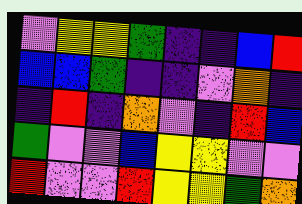[["violet", "yellow", "yellow", "green", "indigo", "indigo", "blue", "red"], ["blue", "blue", "green", "indigo", "indigo", "violet", "orange", "indigo"], ["indigo", "red", "indigo", "orange", "violet", "indigo", "red", "blue"], ["green", "violet", "violet", "blue", "yellow", "yellow", "violet", "violet"], ["red", "violet", "violet", "red", "yellow", "yellow", "green", "orange"]]